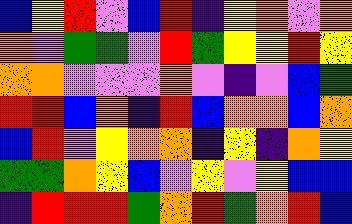[["blue", "yellow", "red", "violet", "blue", "red", "indigo", "yellow", "orange", "violet", "orange"], ["orange", "violet", "green", "green", "violet", "red", "green", "yellow", "yellow", "red", "yellow"], ["orange", "orange", "violet", "violet", "violet", "orange", "violet", "indigo", "violet", "blue", "green"], ["red", "red", "blue", "orange", "indigo", "red", "blue", "orange", "orange", "blue", "orange"], ["blue", "red", "violet", "yellow", "orange", "orange", "indigo", "yellow", "indigo", "orange", "yellow"], ["green", "green", "orange", "yellow", "blue", "violet", "yellow", "violet", "yellow", "blue", "blue"], ["indigo", "red", "red", "red", "green", "orange", "red", "green", "orange", "red", "blue"]]